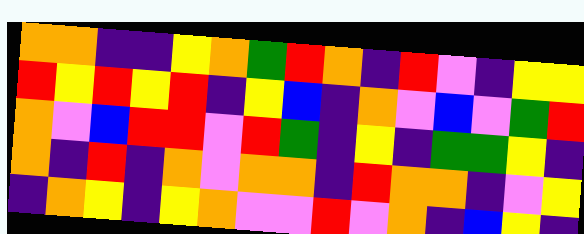[["orange", "orange", "indigo", "indigo", "yellow", "orange", "green", "red", "orange", "indigo", "red", "violet", "indigo", "yellow", "yellow"], ["red", "yellow", "red", "yellow", "red", "indigo", "yellow", "blue", "indigo", "orange", "violet", "blue", "violet", "green", "red"], ["orange", "violet", "blue", "red", "red", "violet", "red", "green", "indigo", "yellow", "indigo", "green", "green", "yellow", "indigo"], ["orange", "indigo", "red", "indigo", "orange", "violet", "orange", "orange", "indigo", "red", "orange", "orange", "indigo", "violet", "yellow"], ["indigo", "orange", "yellow", "indigo", "yellow", "orange", "violet", "violet", "red", "violet", "orange", "indigo", "blue", "yellow", "indigo"]]